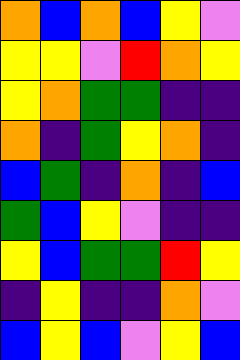[["orange", "blue", "orange", "blue", "yellow", "violet"], ["yellow", "yellow", "violet", "red", "orange", "yellow"], ["yellow", "orange", "green", "green", "indigo", "indigo"], ["orange", "indigo", "green", "yellow", "orange", "indigo"], ["blue", "green", "indigo", "orange", "indigo", "blue"], ["green", "blue", "yellow", "violet", "indigo", "indigo"], ["yellow", "blue", "green", "green", "red", "yellow"], ["indigo", "yellow", "indigo", "indigo", "orange", "violet"], ["blue", "yellow", "blue", "violet", "yellow", "blue"]]